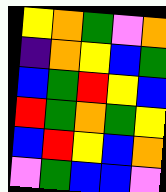[["yellow", "orange", "green", "violet", "orange"], ["indigo", "orange", "yellow", "blue", "green"], ["blue", "green", "red", "yellow", "blue"], ["red", "green", "orange", "green", "yellow"], ["blue", "red", "yellow", "blue", "orange"], ["violet", "green", "blue", "blue", "violet"]]